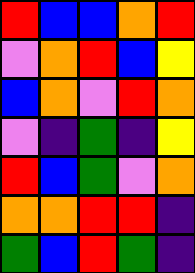[["red", "blue", "blue", "orange", "red"], ["violet", "orange", "red", "blue", "yellow"], ["blue", "orange", "violet", "red", "orange"], ["violet", "indigo", "green", "indigo", "yellow"], ["red", "blue", "green", "violet", "orange"], ["orange", "orange", "red", "red", "indigo"], ["green", "blue", "red", "green", "indigo"]]